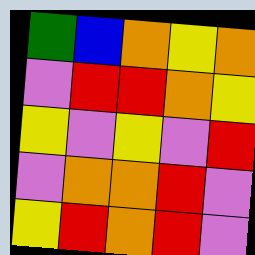[["green", "blue", "orange", "yellow", "orange"], ["violet", "red", "red", "orange", "yellow"], ["yellow", "violet", "yellow", "violet", "red"], ["violet", "orange", "orange", "red", "violet"], ["yellow", "red", "orange", "red", "violet"]]